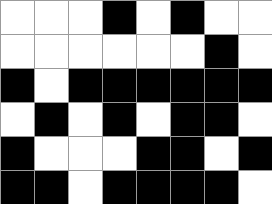[["white", "white", "white", "black", "white", "black", "white", "white"], ["white", "white", "white", "white", "white", "white", "black", "white"], ["black", "white", "black", "black", "black", "black", "black", "black"], ["white", "black", "white", "black", "white", "black", "black", "white"], ["black", "white", "white", "white", "black", "black", "white", "black"], ["black", "black", "white", "black", "black", "black", "black", "white"]]